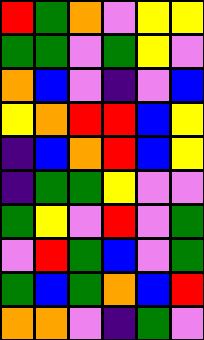[["red", "green", "orange", "violet", "yellow", "yellow"], ["green", "green", "violet", "green", "yellow", "violet"], ["orange", "blue", "violet", "indigo", "violet", "blue"], ["yellow", "orange", "red", "red", "blue", "yellow"], ["indigo", "blue", "orange", "red", "blue", "yellow"], ["indigo", "green", "green", "yellow", "violet", "violet"], ["green", "yellow", "violet", "red", "violet", "green"], ["violet", "red", "green", "blue", "violet", "green"], ["green", "blue", "green", "orange", "blue", "red"], ["orange", "orange", "violet", "indigo", "green", "violet"]]